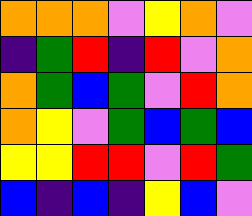[["orange", "orange", "orange", "violet", "yellow", "orange", "violet"], ["indigo", "green", "red", "indigo", "red", "violet", "orange"], ["orange", "green", "blue", "green", "violet", "red", "orange"], ["orange", "yellow", "violet", "green", "blue", "green", "blue"], ["yellow", "yellow", "red", "red", "violet", "red", "green"], ["blue", "indigo", "blue", "indigo", "yellow", "blue", "violet"]]